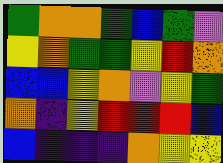[["green", "orange", "orange", "green", "blue", "green", "violet"], ["yellow", "orange", "green", "green", "yellow", "red", "orange"], ["blue", "blue", "yellow", "orange", "violet", "yellow", "green"], ["orange", "indigo", "yellow", "red", "red", "red", "blue"], ["blue", "indigo", "indigo", "indigo", "orange", "yellow", "yellow"]]